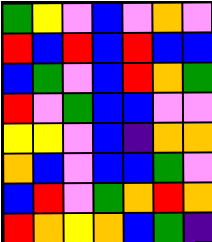[["green", "yellow", "violet", "blue", "violet", "orange", "violet"], ["red", "blue", "red", "blue", "red", "blue", "blue"], ["blue", "green", "violet", "blue", "red", "orange", "green"], ["red", "violet", "green", "blue", "blue", "violet", "violet"], ["yellow", "yellow", "violet", "blue", "indigo", "orange", "orange"], ["orange", "blue", "violet", "blue", "blue", "green", "violet"], ["blue", "red", "violet", "green", "orange", "red", "orange"], ["red", "orange", "yellow", "orange", "blue", "green", "indigo"]]